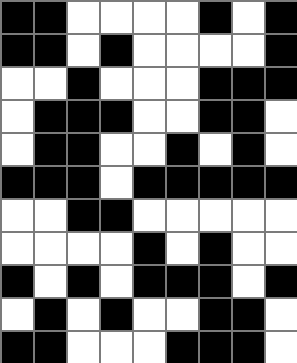[["black", "black", "white", "white", "white", "white", "black", "white", "black"], ["black", "black", "white", "black", "white", "white", "white", "white", "black"], ["white", "white", "black", "white", "white", "white", "black", "black", "black"], ["white", "black", "black", "black", "white", "white", "black", "black", "white"], ["white", "black", "black", "white", "white", "black", "white", "black", "white"], ["black", "black", "black", "white", "black", "black", "black", "black", "black"], ["white", "white", "black", "black", "white", "white", "white", "white", "white"], ["white", "white", "white", "white", "black", "white", "black", "white", "white"], ["black", "white", "black", "white", "black", "black", "black", "white", "black"], ["white", "black", "white", "black", "white", "white", "black", "black", "white"], ["black", "black", "white", "white", "white", "black", "black", "black", "white"]]